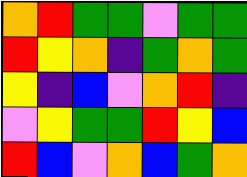[["orange", "red", "green", "green", "violet", "green", "green"], ["red", "yellow", "orange", "indigo", "green", "orange", "green"], ["yellow", "indigo", "blue", "violet", "orange", "red", "indigo"], ["violet", "yellow", "green", "green", "red", "yellow", "blue"], ["red", "blue", "violet", "orange", "blue", "green", "orange"]]